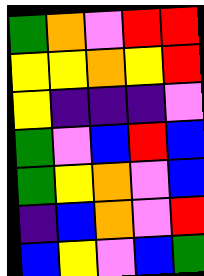[["green", "orange", "violet", "red", "red"], ["yellow", "yellow", "orange", "yellow", "red"], ["yellow", "indigo", "indigo", "indigo", "violet"], ["green", "violet", "blue", "red", "blue"], ["green", "yellow", "orange", "violet", "blue"], ["indigo", "blue", "orange", "violet", "red"], ["blue", "yellow", "violet", "blue", "green"]]